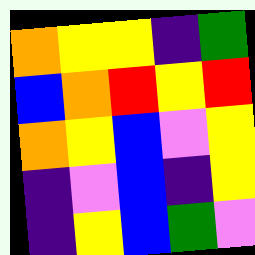[["orange", "yellow", "yellow", "indigo", "green"], ["blue", "orange", "red", "yellow", "red"], ["orange", "yellow", "blue", "violet", "yellow"], ["indigo", "violet", "blue", "indigo", "yellow"], ["indigo", "yellow", "blue", "green", "violet"]]